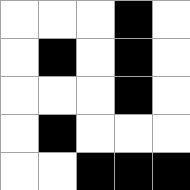[["white", "white", "white", "black", "white"], ["white", "black", "white", "black", "white"], ["white", "white", "white", "black", "white"], ["white", "black", "white", "white", "white"], ["white", "white", "black", "black", "black"]]